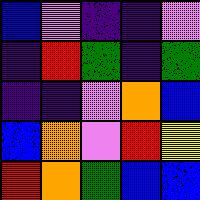[["blue", "violet", "indigo", "indigo", "violet"], ["indigo", "red", "green", "indigo", "green"], ["indigo", "indigo", "violet", "orange", "blue"], ["blue", "orange", "violet", "red", "yellow"], ["red", "orange", "green", "blue", "blue"]]